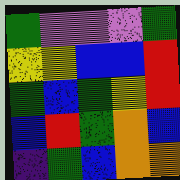[["green", "violet", "violet", "violet", "green"], ["yellow", "yellow", "blue", "blue", "red"], ["green", "blue", "green", "yellow", "red"], ["blue", "red", "green", "orange", "blue"], ["indigo", "green", "blue", "orange", "orange"]]